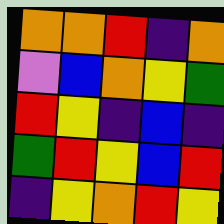[["orange", "orange", "red", "indigo", "orange"], ["violet", "blue", "orange", "yellow", "green"], ["red", "yellow", "indigo", "blue", "indigo"], ["green", "red", "yellow", "blue", "red"], ["indigo", "yellow", "orange", "red", "yellow"]]